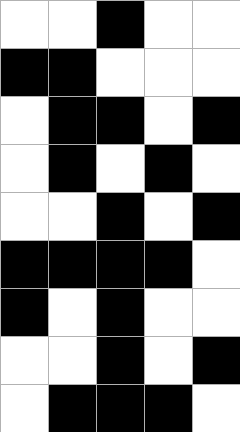[["white", "white", "black", "white", "white"], ["black", "black", "white", "white", "white"], ["white", "black", "black", "white", "black"], ["white", "black", "white", "black", "white"], ["white", "white", "black", "white", "black"], ["black", "black", "black", "black", "white"], ["black", "white", "black", "white", "white"], ["white", "white", "black", "white", "black"], ["white", "black", "black", "black", "white"]]